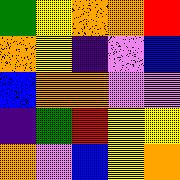[["green", "yellow", "orange", "orange", "red"], ["orange", "yellow", "indigo", "violet", "blue"], ["blue", "orange", "orange", "violet", "violet"], ["indigo", "green", "red", "yellow", "yellow"], ["orange", "violet", "blue", "yellow", "orange"]]